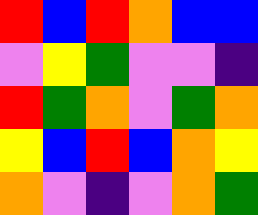[["red", "blue", "red", "orange", "blue", "blue"], ["violet", "yellow", "green", "violet", "violet", "indigo"], ["red", "green", "orange", "violet", "green", "orange"], ["yellow", "blue", "red", "blue", "orange", "yellow"], ["orange", "violet", "indigo", "violet", "orange", "green"]]